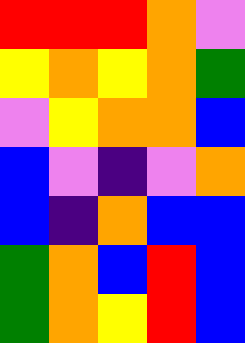[["red", "red", "red", "orange", "violet"], ["yellow", "orange", "yellow", "orange", "green"], ["violet", "yellow", "orange", "orange", "blue"], ["blue", "violet", "indigo", "violet", "orange"], ["blue", "indigo", "orange", "blue", "blue"], ["green", "orange", "blue", "red", "blue"], ["green", "orange", "yellow", "red", "blue"]]